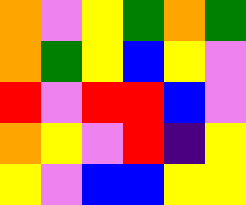[["orange", "violet", "yellow", "green", "orange", "green"], ["orange", "green", "yellow", "blue", "yellow", "violet"], ["red", "violet", "red", "red", "blue", "violet"], ["orange", "yellow", "violet", "red", "indigo", "yellow"], ["yellow", "violet", "blue", "blue", "yellow", "yellow"]]